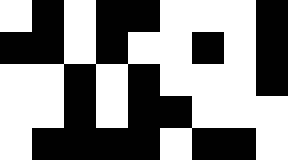[["white", "black", "white", "black", "black", "white", "white", "white", "black"], ["black", "black", "white", "black", "white", "white", "black", "white", "black"], ["white", "white", "black", "white", "black", "white", "white", "white", "black"], ["white", "white", "black", "white", "black", "black", "white", "white", "white"], ["white", "black", "black", "black", "black", "white", "black", "black", "white"]]